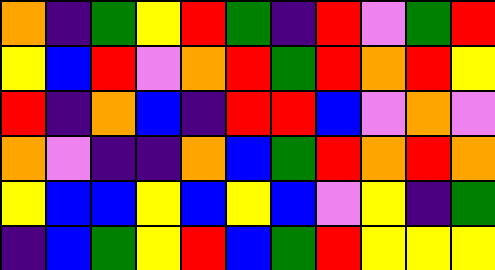[["orange", "indigo", "green", "yellow", "red", "green", "indigo", "red", "violet", "green", "red"], ["yellow", "blue", "red", "violet", "orange", "red", "green", "red", "orange", "red", "yellow"], ["red", "indigo", "orange", "blue", "indigo", "red", "red", "blue", "violet", "orange", "violet"], ["orange", "violet", "indigo", "indigo", "orange", "blue", "green", "red", "orange", "red", "orange"], ["yellow", "blue", "blue", "yellow", "blue", "yellow", "blue", "violet", "yellow", "indigo", "green"], ["indigo", "blue", "green", "yellow", "red", "blue", "green", "red", "yellow", "yellow", "yellow"]]